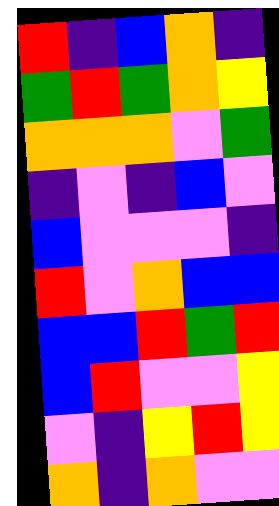[["red", "indigo", "blue", "orange", "indigo"], ["green", "red", "green", "orange", "yellow"], ["orange", "orange", "orange", "violet", "green"], ["indigo", "violet", "indigo", "blue", "violet"], ["blue", "violet", "violet", "violet", "indigo"], ["red", "violet", "orange", "blue", "blue"], ["blue", "blue", "red", "green", "red"], ["blue", "red", "violet", "violet", "yellow"], ["violet", "indigo", "yellow", "red", "yellow"], ["orange", "indigo", "orange", "violet", "violet"]]